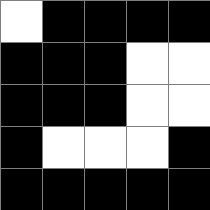[["white", "black", "black", "black", "black"], ["black", "black", "black", "white", "white"], ["black", "black", "black", "white", "white"], ["black", "white", "white", "white", "black"], ["black", "black", "black", "black", "black"]]